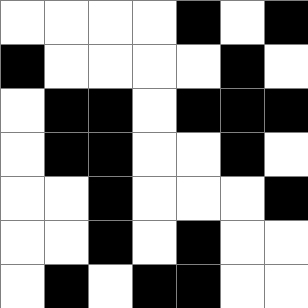[["white", "white", "white", "white", "black", "white", "black"], ["black", "white", "white", "white", "white", "black", "white"], ["white", "black", "black", "white", "black", "black", "black"], ["white", "black", "black", "white", "white", "black", "white"], ["white", "white", "black", "white", "white", "white", "black"], ["white", "white", "black", "white", "black", "white", "white"], ["white", "black", "white", "black", "black", "white", "white"]]